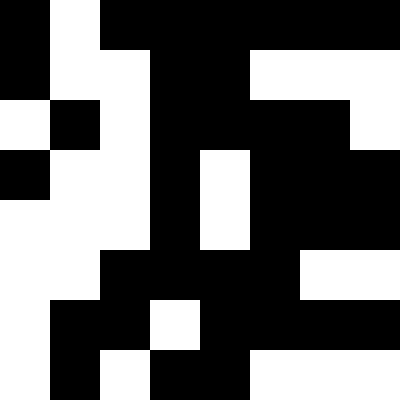[["black", "white", "black", "black", "black", "black", "black", "black"], ["black", "white", "white", "black", "black", "white", "white", "white"], ["white", "black", "white", "black", "black", "black", "black", "white"], ["black", "white", "white", "black", "white", "black", "black", "black"], ["white", "white", "white", "black", "white", "black", "black", "black"], ["white", "white", "black", "black", "black", "black", "white", "white"], ["white", "black", "black", "white", "black", "black", "black", "black"], ["white", "black", "white", "black", "black", "white", "white", "white"]]